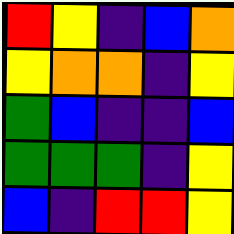[["red", "yellow", "indigo", "blue", "orange"], ["yellow", "orange", "orange", "indigo", "yellow"], ["green", "blue", "indigo", "indigo", "blue"], ["green", "green", "green", "indigo", "yellow"], ["blue", "indigo", "red", "red", "yellow"]]